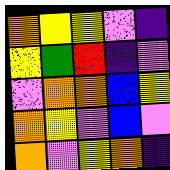[["orange", "yellow", "yellow", "violet", "indigo"], ["yellow", "green", "red", "indigo", "violet"], ["violet", "orange", "orange", "blue", "yellow"], ["orange", "yellow", "violet", "blue", "violet"], ["orange", "violet", "yellow", "orange", "indigo"]]